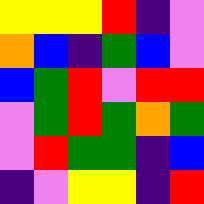[["yellow", "yellow", "yellow", "red", "indigo", "violet"], ["orange", "blue", "indigo", "green", "blue", "violet"], ["blue", "green", "red", "violet", "red", "red"], ["violet", "green", "red", "green", "orange", "green"], ["violet", "red", "green", "green", "indigo", "blue"], ["indigo", "violet", "yellow", "yellow", "indigo", "red"]]